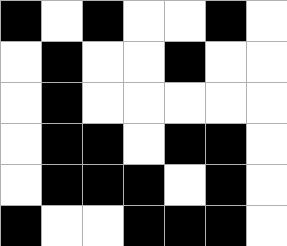[["black", "white", "black", "white", "white", "black", "white"], ["white", "black", "white", "white", "black", "white", "white"], ["white", "black", "white", "white", "white", "white", "white"], ["white", "black", "black", "white", "black", "black", "white"], ["white", "black", "black", "black", "white", "black", "white"], ["black", "white", "white", "black", "black", "black", "white"]]